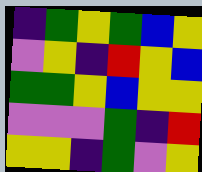[["indigo", "green", "yellow", "green", "blue", "yellow"], ["violet", "yellow", "indigo", "red", "yellow", "blue"], ["green", "green", "yellow", "blue", "yellow", "yellow"], ["violet", "violet", "violet", "green", "indigo", "red"], ["yellow", "yellow", "indigo", "green", "violet", "yellow"]]